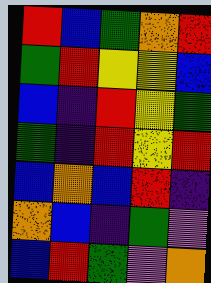[["red", "blue", "green", "orange", "red"], ["green", "red", "yellow", "yellow", "blue"], ["blue", "indigo", "red", "yellow", "green"], ["green", "indigo", "red", "yellow", "red"], ["blue", "orange", "blue", "red", "indigo"], ["orange", "blue", "indigo", "green", "violet"], ["blue", "red", "green", "violet", "orange"]]